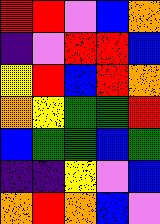[["red", "red", "violet", "blue", "orange"], ["indigo", "violet", "red", "red", "blue"], ["yellow", "red", "blue", "red", "orange"], ["orange", "yellow", "green", "green", "red"], ["blue", "green", "green", "blue", "green"], ["indigo", "indigo", "yellow", "violet", "blue"], ["orange", "red", "orange", "blue", "violet"]]